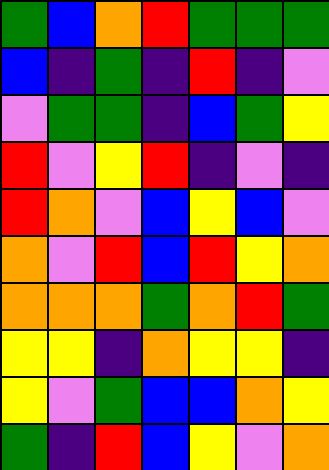[["green", "blue", "orange", "red", "green", "green", "green"], ["blue", "indigo", "green", "indigo", "red", "indigo", "violet"], ["violet", "green", "green", "indigo", "blue", "green", "yellow"], ["red", "violet", "yellow", "red", "indigo", "violet", "indigo"], ["red", "orange", "violet", "blue", "yellow", "blue", "violet"], ["orange", "violet", "red", "blue", "red", "yellow", "orange"], ["orange", "orange", "orange", "green", "orange", "red", "green"], ["yellow", "yellow", "indigo", "orange", "yellow", "yellow", "indigo"], ["yellow", "violet", "green", "blue", "blue", "orange", "yellow"], ["green", "indigo", "red", "blue", "yellow", "violet", "orange"]]